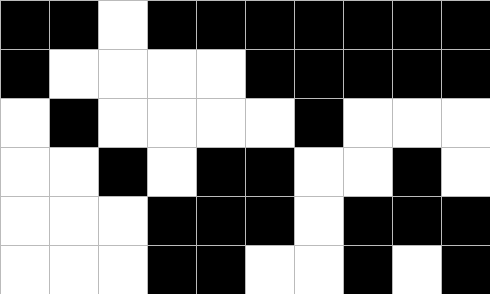[["black", "black", "white", "black", "black", "black", "black", "black", "black", "black"], ["black", "white", "white", "white", "white", "black", "black", "black", "black", "black"], ["white", "black", "white", "white", "white", "white", "black", "white", "white", "white"], ["white", "white", "black", "white", "black", "black", "white", "white", "black", "white"], ["white", "white", "white", "black", "black", "black", "white", "black", "black", "black"], ["white", "white", "white", "black", "black", "white", "white", "black", "white", "black"]]